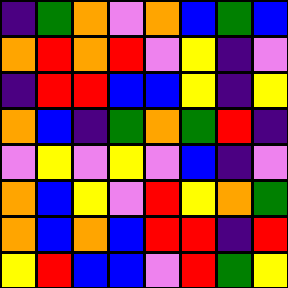[["indigo", "green", "orange", "violet", "orange", "blue", "green", "blue"], ["orange", "red", "orange", "red", "violet", "yellow", "indigo", "violet"], ["indigo", "red", "red", "blue", "blue", "yellow", "indigo", "yellow"], ["orange", "blue", "indigo", "green", "orange", "green", "red", "indigo"], ["violet", "yellow", "violet", "yellow", "violet", "blue", "indigo", "violet"], ["orange", "blue", "yellow", "violet", "red", "yellow", "orange", "green"], ["orange", "blue", "orange", "blue", "red", "red", "indigo", "red"], ["yellow", "red", "blue", "blue", "violet", "red", "green", "yellow"]]